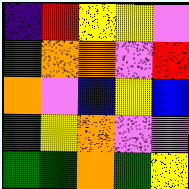[["indigo", "red", "yellow", "yellow", "violet"], ["green", "orange", "orange", "violet", "red"], ["orange", "violet", "blue", "yellow", "blue"], ["green", "yellow", "orange", "violet", "violet"], ["green", "green", "orange", "green", "yellow"]]